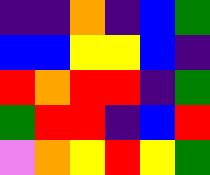[["indigo", "indigo", "orange", "indigo", "blue", "green"], ["blue", "blue", "yellow", "yellow", "blue", "indigo"], ["red", "orange", "red", "red", "indigo", "green"], ["green", "red", "red", "indigo", "blue", "red"], ["violet", "orange", "yellow", "red", "yellow", "green"]]